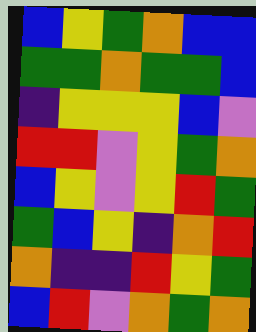[["blue", "yellow", "green", "orange", "blue", "blue"], ["green", "green", "orange", "green", "green", "blue"], ["indigo", "yellow", "yellow", "yellow", "blue", "violet"], ["red", "red", "violet", "yellow", "green", "orange"], ["blue", "yellow", "violet", "yellow", "red", "green"], ["green", "blue", "yellow", "indigo", "orange", "red"], ["orange", "indigo", "indigo", "red", "yellow", "green"], ["blue", "red", "violet", "orange", "green", "orange"]]